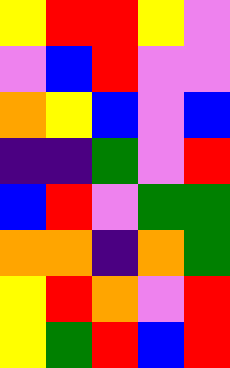[["yellow", "red", "red", "yellow", "violet"], ["violet", "blue", "red", "violet", "violet"], ["orange", "yellow", "blue", "violet", "blue"], ["indigo", "indigo", "green", "violet", "red"], ["blue", "red", "violet", "green", "green"], ["orange", "orange", "indigo", "orange", "green"], ["yellow", "red", "orange", "violet", "red"], ["yellow", "green", "red", "blue", "red"]]